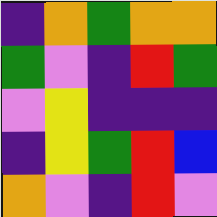[["indigo", "orange", "green", "orange", "orange"], ["green", "violet", "indigo", "red", "green"], ["violet", "yellow", "indigo", "indigo", "indigo"], ["indigo", "yellow", "green", "red", "blue"], ["orange", "violet", "indigo", "red", "violet"]]